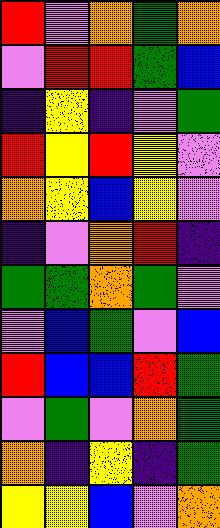[["red", "violet", "orange", "green", "orange"], ["violet", "red", "red", "green", "blue"], ["indigo", "yellow", "indigo", "violet", "green"], ["red", "yellow", "red", "yellow", "violet"], ["orange", "yellow", "blue", "yellow", "violet"], ["indigo", "violet", "orange", "red", "indigo"], ["green", "green", "orange", "green", "violet"], ["violet", "blue", "green", "violet", "blue"], ["red", "blue", "blue", "red", "green"], ["violet", "green", "violet", "orange", "green"], ["orange", "indigo", "yellow", "indigo", "green"], ["yellow", "yellow", "blue", "violet", "orange"]]